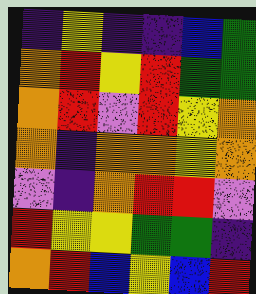[["indigo", "yellow", "indigo", "indigo", "blue", "green"], ["orange", "red", "yellow", "red", "green", "green"], ["orange", "red", "violet", "red", "yellow", "orange"], ["orange", "indigo", "orange", "orange", "yellow", "orange"], ["violet", "indigo", "orange", "red", "red", "violet"], ["red", "yellow", "yellow", "green", "green", "indigo"], ["orange", "red", "blue", "yellow", "blue", "red"]]